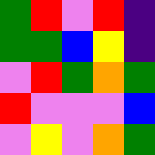[["green", "red", "violet", "red", "indigo"], ["green", "green", "blue", "yellow", "indigo"], ["violet", "red", "green", "orange", "green"], ["red", "violet", "violet", "violet", "blue"], ["violet", "yellow", "violet", "orange", "green"]]